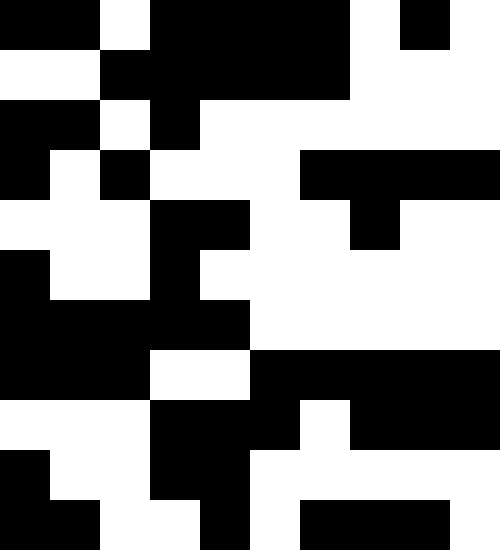[["black", "black", "white", "black", "black", "black", "black", "white", "black", "white"], ["white", "white", "black", "black", "black", "black", "black", "white", "white", "white"], ["black", "black", "white", "black", "white", "white", "white", "white", "white", "white"], ["black", "white", "black", "white", "white", "white", "black", "black", "black", "black"], ["white", "white", "white", "black", "black", "white", "white", "black", "white", "white"], ["black", "white", "white", "black", "white", "white", "white", "white", "white", "white"], ["black", "black", "black", "black", "black", "white", "white", "white", "white", "white"], ["black", "black", "black", "white", "white", "black", "black", "black", "black", "black"], ["white", "white", "white", "black", "black", "black", "white", "black", "black", "black"], ["black", "white", "white", "black", "black", "white", "white", "white", "white", "white"], ["black", "black", "white", "white", "black", "white", "black", "black", "black", "white"]]